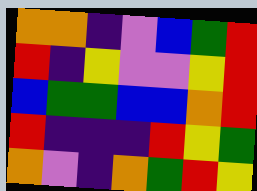[["orange", "orange", "indigo", "violet", "blue", "green", "red"], ["red", "indigo", "yellow", "violet", "violet", "yellow", "red"], ["blue", "green", "green", "blue", "blue", "orange", "red"], ["red", "indigo", "indigo", "indigo", "red", "yellow", "green"], ["orange", "violet", "indigo", "orange", "green", "red", "yellow"]]